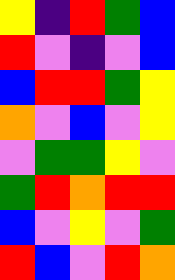[["yellow", "indigo", "red", "green", "blue"], ["red", "violet", "indigo", "violet", "blue"], ["blue", "red", "red", "green", "yellow"], ["orange", "violet", "blue", "violet", "yellow"], ["violet", "green", "green", "yellow", "violet"], ["green", "red", "orange", "red", "red"], ["blue", "violet", "yellow", "violet", "green"], ["red", "blue", "violet", "red", "orange"]]